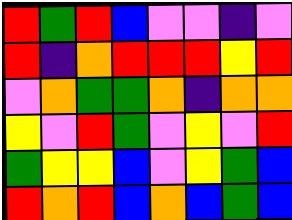[["red", "green", "red", "blue", "violet", "violet", "indigo", "violet"], ["red", "indigo", "orange", "red", "red", "red", "yellow", "red"], ["violet", "orange", "green", "green", "orange", "indigo", "orange", "orange"], ["yellow", "violet", "red", "green", "violet", "yellow", "violet", "red"], ["green", "yellow", "yellow", "blue", "violet", "yellow", "green", "blue"], ["red", "orange", "red", "blue", "orange", "blue", "green", "blue"]]